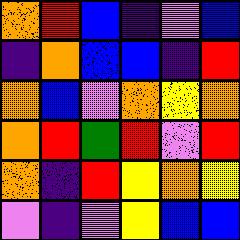[["orange", "red", "blue", "indigo", "violet", "blue"], ["indigo", "orange", "blue", "blue", "indigo", "red"], ["orange", "blue", "violet", "orange", "yellow", "orange"], ["orange", "red", "green", "red", "violet", "red"], ["orange", "indigo", "red", "yellow", "orange", "yellow"], ["violet", "indigo", "violet", "yellow", "blue", "blue"]]